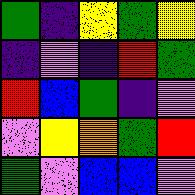[["green", "indigo", "yellow", "green", "yellow"], ["indigo", "violet", "indigo", "red", "green"], ["red", "blue", "green", "indigo", "violet"], ["violet", "yellow", "orange", "green", "red"], ["green", "violet", "blue", "blue", "violet"]]